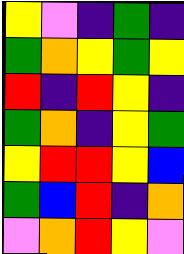[["yellow", "violet", "indigo", "green", "indigo"], ["green", "orange", "yellow", "green", "yellow"], ["red", "indigo", "red", "yellow", "indigo"], ["green", "orange", "indigo", "yellow", "green"], ["yellow", "red", "red", "yellow", "blue"], ["green", "blue", "red", "indigo", "orange"], ["violet", "orange", "red", "yellow", "violet"]]